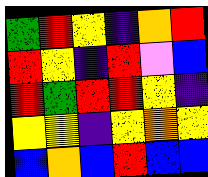[["green", "red", "yellow", "indigo", "orange", "red"], ["red", "yellow", "indigo", "red", "violet", "blue"], ["red", "green", "red", "red", "yellow", "indigo"], ["yellow", "yellow", "indigo", "yellow", "orange", "yellow"], ["blue", "orange", "blue", "red", "blue", "blue"]]